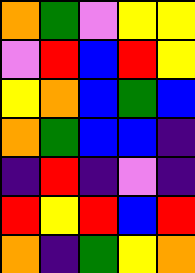[["orange", "green", "violet", "yellow", "yellow"], ["violet", "red", "blue", "red", "yellow"], ["yellow", "orange", "blue", "green", "blue"], ["orange", "green", "blue", "blue", "indigo"], ["indigo", "red", "indigo", "violet", "indigo"], ["red", "yellow", "red", "blue", "red"], ["orange", "indigo", "green", "yellow", "orange"]]